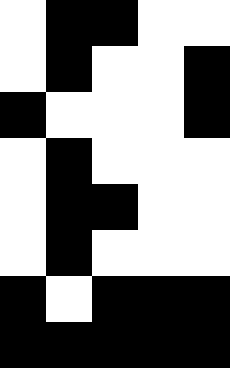[["white", "black", "black", "white", "white"], ["white", "black", "white", "white", "black"], ["black", "white", "white", "white", "black"], ["white", "black", "white", "white", "white"], ["white", "black", "black", "white", "white"], ["white", "black", "white", "white", "white"], ["black", "white", "black", "black", "black"], ["black", "black", "black", "black", "black"]]